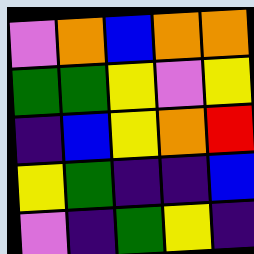[["violet", "orange", "blue", "orange", "orange"], ["green", "green", "yellow", "violet", "yellow"], ["indigo", "blue", "yellow", "orange", "red"], ["yellow", "green", "indigo", "indigo", "blue"], ["violet", "indigo", "green", "yellow", "indigo"]]